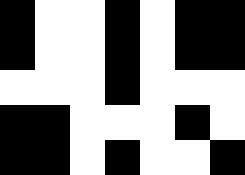[["black", "white", "white", "black", "white", "black", "black"], ["black", "white", "white", "black", "white", "black", "black"], ["white", "white", "white", "black", "white", "white", "white"], ["black", "black", "white", "white", "white", "black", "white"], ["black", "black", "white", "black", "white", "white", "black"]]